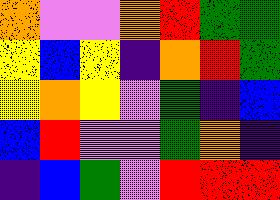[["orange", "violet", "violet", "orange", "red", "green", "green"], ["yellow", "blue", "yellow", "indigo", "orange", "red", "green"], ["yellow", "orange", "yellow", "violet", "green", "indigo", "blue"], ["blue", "red", "violet", "violet", "green", "orange", "indigo"], ["indigo", "blue", "green", "violet", "red", "red", "red"]]